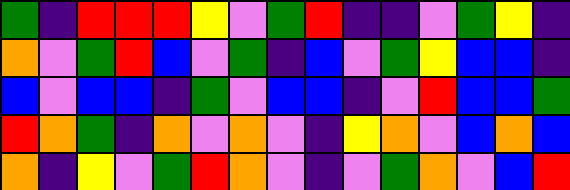[["green", "indigo", "red", "red", "red", "yellow", "violet", "green", "red", "indigo", "indigo", "violet", "green", "yellow", "indigo"], ["orange", "violet", "green", "red", "blue", "violet", "green", "indigo", "blue", "violet", "green", "yellow", "blue", "blue", "indigo"], ["blue", "violet", "blue", "blue", "indigo", "green", "violet", "blue", "blue", "indigo", "violet", "red", "blue", "blue", "green"], ["red", "orange", "green", "indigo", "orange", "violet", "orange", "violet", "indigo", "yellow", "orange", "violet", "blue", "orange", "blue"], ["orange", "indigo", "yellow", "violet", "green", "red", "orange", "violet", "indigo", "violet", "green", "orange", "violet", "blue", "red"]]